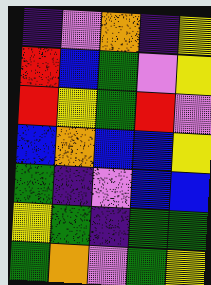[["indigo", "violet", "orange", "indigo", "yellow"], ["red", "blue", "green", "violet", "yellow"], ["red", "yellow", "green", "red", "violet"], ["blue", "orange", "blue", "blue", "yellow"], ["green", "indigo", "violet", "blue", "blue"], ["yellow", "green", "indigo", "green", "green"], ["green", "orange", "violet", "green", "yellow"]]